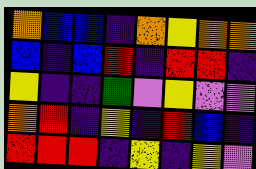[["orange", "blue", "blue", "indigo", "orange", "yellow", "orange", "orange"], ["blue", "indigo", "blue", "red", "indigo", "red", "red", "indigo"], ["yellow", "indigo", "indigo", "green", "violet", "yellow", "violet", "violet"], ["orange", "red", "indigo", "yellow", "indigo", "red", "blue", "indigo"], ["red", "red", "red", "indigo", "yellow", "indigo", "yellow", "violet"]]